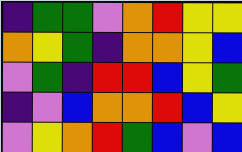[["indigo", "green", "green", "violet", "orange", "red", "yellow", "yellow"], ["orange", "yellow", "green", "indigo", "orange", "orange", "yellow", "blue"], ["violet", "green", "indigo", "red", "red", "blue", "yellow", "green"], ["indigo", "violet", "blue", "orange", "orange", "red", "blue", "yellow"], ["violet", "yellow", "orange", "red", "green", "blue", "violet", "blue"]]